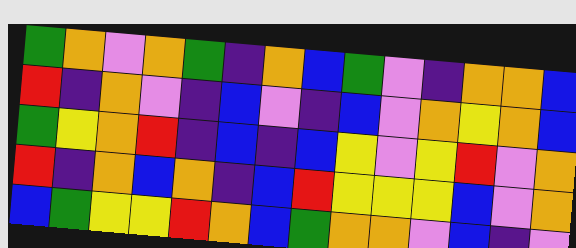[["green", "orange", "violet", "orange", "green", "indigo", "orange", "blue", "green", "violet", "indigo", "orange", "orange", "blue"], ["red", "indigo", "orange", "violet", "indigo", "blue", "violet", "indigo", "blue", "violet", "orange", "yellow", "orange", "blue"], ["green", "yellow", "orange", "red", "indigo", "blue", "indigo", "blue", "yellow", "violet", "yellow", "red", "violet", "orange"], ["red", "indigo", "orange", "blue", "orange", "indigo", "blue", "red", "yellow", "yellow", "yellow", "blue", "violet", "orange"], ["blue", "green", "yellow", "yellow", "red", "orange", "blue", "green", "orange", "orange", "violet", "blue", "indigo", "violet"]]